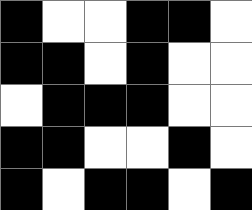[["black", "white", "white", "black", "black", "white"], ["black", "black", "white", "black", "white", "white"], ["white", "black", "black", "black", "white", "white"], ["black", "black", "white", "white", "black", "white"], ["black", "white", "black", "black", "white", "black"]]